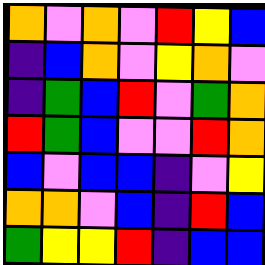[["orange", "violet", "orange", "violet", "red", "yellow", "blue"], ["indigo", "blue", "orange", "violet", "yellow", "orange", "violet"], ["indigo", "green", "blue", "red", "violet", "green", "orange"], ["red", "green", "blue", "violet", "violet", "red", "orange"], ["blue", "violet", "blue", "blue", "indigo", "violet", "yellow"], ["orange", "orange", "violet", "blue", "indigo", "red", "blue"], ["green", "yellow", "yellow", "red", "indigo", "blue", "blue"]]